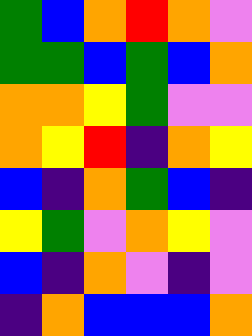[["green", "blue", "orange", "red", "orange", "violet"], ["green", "green", "blue", "green", "blue", "orange"], ["orange", "orange", "yellow", "green", "violet", "violet"], ["orange", "yellow", "red", "indigo", "orange", "yellow"], ["blue", "indigo", "orange", "green", "blue", "indigo"], ["yellow", "green", "violet", "orange", "yellow", "violet"], ["blue", "indigo", "orange", "violet", "indigo", "violet"], ["indigo", "orange", "blue", "blue", "blue", "orange"]]